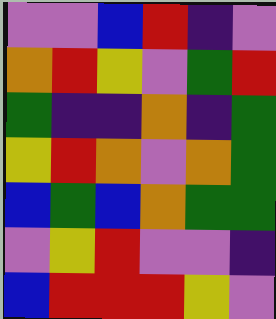[["violet", "violet", "blue", "red", "indigo", "violet"], ["orange", "red", "yellow", "violet", "green", "red"], ["green", "indigo", "indigo", "orange", "indigo", "green"], ["yellow", "red", "orange", "violet", "orange", "green"], ["blue", "green", "blue", "orange", "green", "green"], ["violet", "yellow", "red", "violet", "violet", "indigo"], ["blue", "red", "red", "red", "yellow", "violet"]]